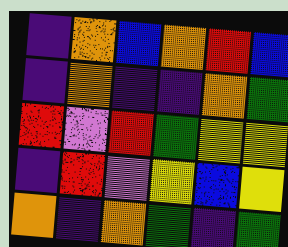[["indigo", "orange", "blue", "orange", "red", "blue"], ["indigo", "orange", "indigo", "indigo", "orange", "green"], ["red", "violet", "red", "green", "yellow", "yellow"], ["indigo", "red", "violet", "yellow", "blue", "yellow"], ["orange", "indigo", "orange", "green", "indigo", "green"]]